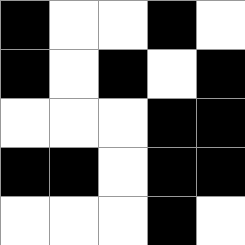[["black", "white", "white", "black", "white"], ["black", "white", "black", "white", "black"], ["white", "white", "white", "black", "black"], ["black", "black", "white", "black", "black"], ["white", "white", "white", "black", "white"]]